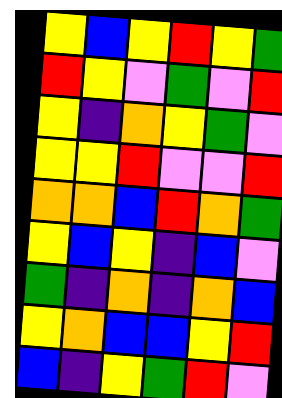[["yellow", "blue", "yellow", "red", "yellow", "green"], ["red", "yellow", "violet", "green", "violet", "red"], ["yellow", "indigo", "orange", "yellow", "green", "violet"], ["yellow", "yellow", "red", "violet", "violet", "red"], ["orange", "orange", "blue", "red", "orange", "green"], ["yellow", "blue", "yellow", "indigo", "blue", "violet"], ["green", "indigo", "orange", "indigo", "orange", "blue"], ["yellow", "orange", "blue", "blue", "yellow", "red"], ["blue", "indigo", "yellow", "green", "red", "violet"]]